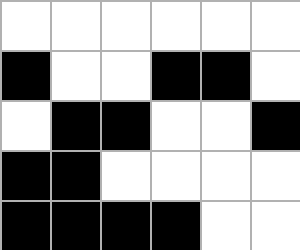[["white", "white", "white", "white", "white", "white"], ["black", "white", "white", "black", "black", "white"], ["white", "black", "black", "white", "white", "black"], ["black", "black", "white", "white", "white", "white"], ["black", "black", "black", "black", "white", "white"]]